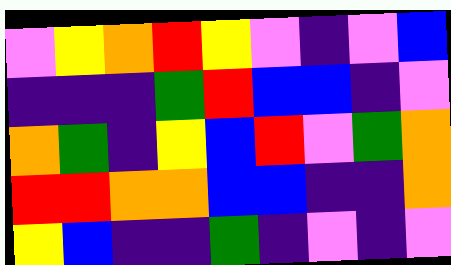[["violet", "yellow", "orange", "red", "yellow", "violet", "indigo", "violet", "blue"], ["indigo", "indigo", "indigo", "green", "red", "blue", "blue", "indigo", "violet"], ["orange", "green", "indigo", "yellow", "blue", "red", "violet", "green", "orange"], ["red", "red", "orange", "orange", "blue", "blue", "indigo", "indigo", "orange"], ["yellow", "blue", "indigo", "indigo", "green", "indigo", "violet", "indigo", "violet"]]